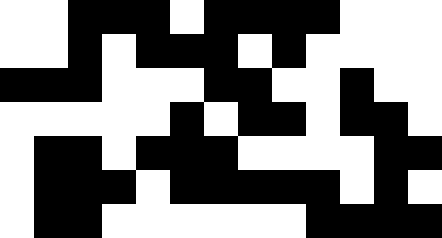[["white", "white", "black", "black", "black", "white", "black", "black", "black", "black", "white", "white", "white"], ["white", "white", "black", "white", "black", "black", "black", "white", "black", "white", "white", "white", "white"], ["black", "black", "black", "white", "white", "white", "black", "black", "white", "white", "black", "white", "white"], ["white", "white", "white", "white", "white", "black", "white", "black", "black", "white", "black", "black", "white"], ["white", "black", "black", "white", "black", "black", "black", "white", "white", "white", "white", "black", "black"], ["white", "black", "black", "black", "white", "black", "black", "black", "black", "black", "white", "black", "white"], ["white", "black", "black", "white", "white", "white", "white", "white", "white", "black", "black", "black", "black"]]